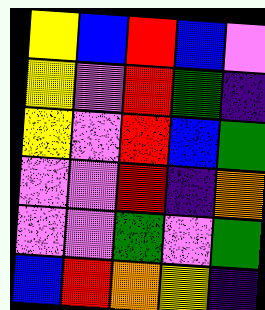[["yellow", "blue", "red", "blue", "violet"], ["yellow", "violet", "red", "green", "indigo"], ["yellow", "violet", "red", "blue", "green"], ["violet", "violet", "red", "indigo", "orange"], ["violet", "violet", "green", "violet", "green"], ["blue", "red", "orange", "yellow", "indigo"]]